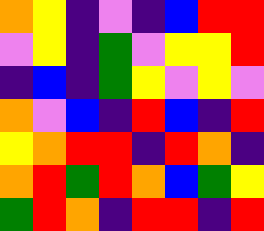[["orange", "yellow", "indigo", "violet", "indigo", "blue", "red", "red"], ["violet", "yellow", "indigo", "green", "violet", "yellow", "yellow", "red"], ["indigo", "blue", "indigo", "green", "yellow", "violet", "yellow", "violet"], ["orange", "violet", "blue", "indigo", "red", "blue", "indigo", "red"], ["yellow", "orange", "red", "red", "indigo", "red", "orange", "indigo"], ["orange", "red", "green", "red", "orange", "blue", "green", "yellow"], ["green", "red", "orange", "indigo", "red", "red", "indigo", "red"]]